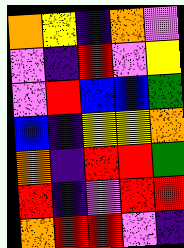[["orange", "yellow", "indigo", "orange", "violet"], ["violet", "indigo", "red", "violet", "yellow"], ["violet", "red", "blue", "blue", "green"], ["blue", "indigo", "yellow", "yellow", "orange"], ["orange", "indigo", "red", "red", "green"], ["red", "indigo", "violet", "red", "red"], ["orange", "red", "red", "violet", "indigo"]]